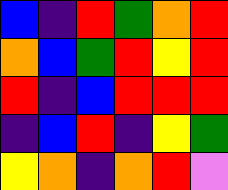[["blue", "indigo", "red", "green", "orange", "red"], ["orange", "blue", "green", "red", "yellow", "red"], ["red", "indigo", "blue", "red", "red", "red"], ["indigo", "blue", "red", "indigo", "yellow", "green"], ["yellow", "orange", "indigo", "orange", "red", "violet"]]